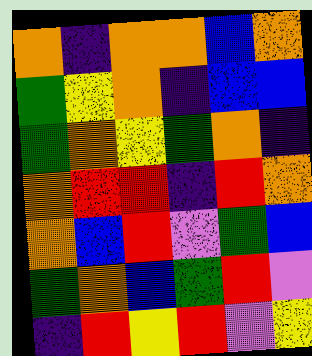[["orange", "indigo", "orange", "orange", "blue", "orange"], ["green", "yellow", "orange", "indigo", "blue", "blue"], ["green", "orange", "yellow", "green", "orange", "indigo"], ["orange", "red", "red", "indigo", "red", "orange"], ["orange", "blue", "red", "violet", "green", "blue"], ["green", "orange", "blue", "green", "red", "violet"], ["indigo", "red", "yellow", "red", "violet", "yellow"]]